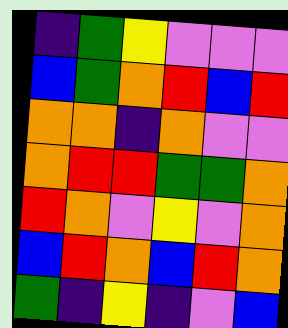[["indigo", "green", "yellow", "violet", "violet", "violet"], ["blue", "green", "orange", "red", "blue", "red"], ["orange", "orange", "indigo", "orange", "violet", "violet"], ["orange", "red", "red", "green", "green", "orange"], ["red", "orange", "violet", "yellow", "violet", "orange"], ["blue", "red", "orange", "blue", "red", "orange"], ["green", "indigo", "yellow", "indigo", "violet", "blue"]]